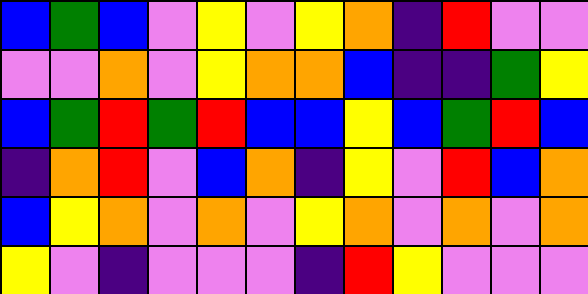[["blue", "green", "blue", "violet", "yellow", "violet", "yellow", "orange", "indigo", "red", "violet", "violet"], ["violet", "violet", "orange", "violet", "yellow", "orange", "orange", "blue", "indigo", "indigo", "green", "yellow"], ["blue", "green", "red", "green", "red", "blue", "blue", "yellow", "blue", "green", "red", "blue"], ["indigo", "orange", "red", "violet", "blue", "orange", "indigo", "yellow", "violet", "red", "blue", "orange"], ["blue", "yellow", "orange", "violet", "orange", "violet", "yellow", "orange", "violet", "orange", "violet", "orange"], ["yellow", "violet", "indigo", "violet", "violet", "violet", "indigo", "red", "yellow", "violet", "violet", "violet"]]